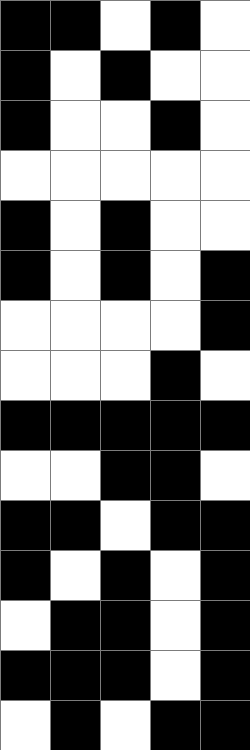[["black", "black", "white", "black", "white"], ["black", "white", "black", "white", "white"], ["black", "white", "white", "black", "white"], ["white", "white", "white", "white", "white"], ["black", "white", "black", "white", "white"], ["black", "white", "black", "white", "black"], ["white", "white", "white", "white", "black"], ["white", "white", "white", "black", "white"], ["black", "black", "black", "black", "black"], ["white", "white", "black", "black", "white"], ["black", "black", "white", "black", "black"], ["black", "white", "black", "white", "black"], ["white", "black", "black", "white", "black"], ["black", "black", "black", "white", "black"], ["white", "black", "white", "black", "black"]]